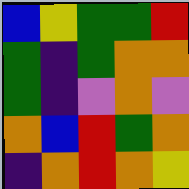[["blue", "yellow", "green", "green", "red"], ["green", "indigo", "green", "orange", "orange"], ["green", "indigo", "violet", "orange", "violet"], ["orange", "blue", "red", "green", "orange"], ["indigo", "orange", "red", "orange", "yellow"]]